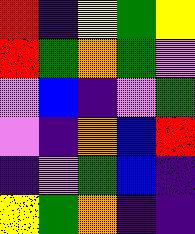[["red", "indigo", "yellow", "green", "yellow"], ["red", "green", "orange", "green", "violet"], ["violet", "blue", "indigo", "violet", "green"], ["violet", "indigo", "orange", "blue", "red"], ["indigo", "violet", "green", "blue", "indigo"], ["yellow", "green", "orange", "indigo", "indigo"]]